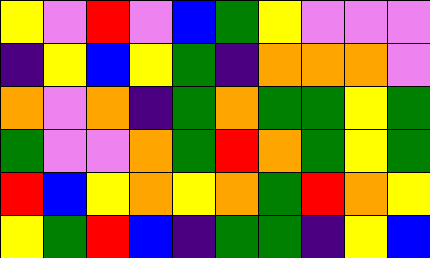[["yellow", "violet", "red", "violet", "blue", "green", "yellow", "violet", "violet", "violet"], ["indigo", "yellow", "blue", "yellow", "green", "indigo", "orange", "orange", "orange", "violet"], ["orange", "violet", "orange", "indigo", "green", "orange", "green", "green", "yellow", "green"], ["green", "violet", "violet", "orange", "green", "red", "orange", "green", "yellow", "green"], ["red", "blue", "yellow", "orange", "yellow", "orange", "green", "red", "orange", "yellow"], ["yellow", "green", "red", "blue", "indigo", "green", "green", "indigo", "yellow", "blue"]]